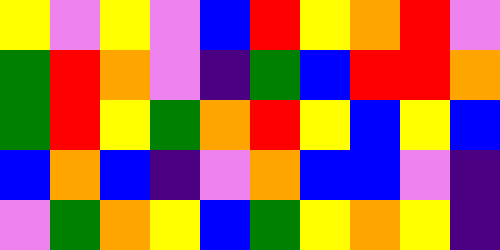[["yellow", "violet", "yellow", "violet", "blue", "red", "yellow", "orange", "red", "violet"], ["green", "red", "orange", "violet", "indigo", "green", "blue", "red", "red", "orange"], ["green", "red", "yellow", "green", "orange", "red", "yellow", "blue", "yellow", "blue"], ["blue", "orange", "blue", "indigo", "violet", "orange", "blue", "blue", "violet", "indigo"], ["violet", "green", "orange", "yellow", "blue", "green", "yellow", "orange", "yellow", "indigo"]]